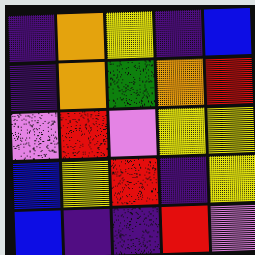[["indigo", "orange", "yellow", "indigo", "blue"], ["indigo", "orange", "green", "orange", "red"], ["violet", "red", "violet", "yellow", "yellow"], ["blue", "yellow", "red", "indigo", "yellow"], ["blue", "indigo", "indigo", "red", "violet"]]